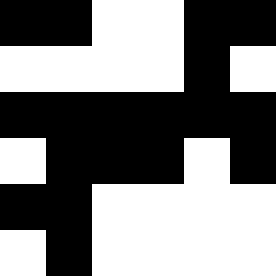[["black", "black", "white", "white", "black", "black"], ["white", "white", "white", "white", "black", "white"], ["black", "black", "black", "black", "black", "black"], ["white", "black", "black", "black", "white", "black"], ["black", "black", "white", "white", "white", "white"], ["white", "black", "white", "white", "white", "white"]]